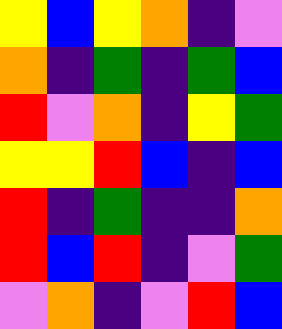[["yellow", "blue", "yellow", "orange", "indigo", "violet"], ["orange", "indigo", "green", "indigo", "green", "blue"], ["red", "violet", "orange", "indigo", "yellow", "green"], ["yellow", "yellow", "red", "blue", "indigo", "blue"], ["red", "indigo", "green", "indigo", "indigo", "orange"], ["red", "blue", "red", "indigo", "violet", "green"], ["violet", "orange", "indigo", "violet", "red", "blue"]]